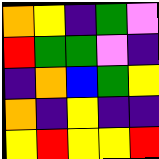[["orange", "yellow", "indigo", "green", "violet"], ["red", "green", "green", "violet", "indigo"], ["indigo", "orange", "blue", "green", "yellow"], ["orange", "indigo", "yellow", "indigo", "indigo"], ["yellow", "red", "yellow", "yellow", "red"]]